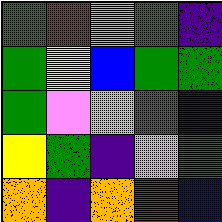[["green", "red", "orange", "green", "indigo"], ["green", "yellow", "blue", "green", "green"], ["green", "violet", "violet", "green", "indigo"], ["yellow", "green", "indigo", "violet", "green"], ["orange", "indigo", "orange", "red", "blue"]]